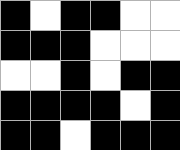[["black", "white", "black", "black", "white", "white"], ["black", "black", "black", "white", "white", "white"], ["white", "white", "black", "white", "black", "black"], ["black", "black", "black", "black", "white", "black"], ["black", "black", "white", "black", "black", "black"]]